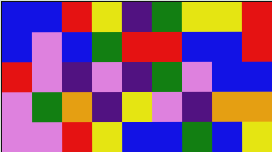[["blue", "blue", "red", "yellow", "indigo", "green", "yellow", "yellow", "red"], ["blue", "violet", "blue", "green", "red", "red", "blue", "blue", "red"], ["red", "violet", "indigo", "violet", "indigo", "green", "violet", "blue", "blue"], ["violet", "green", "orange", "indigo", "yellow", "violet", "indigo", "orange", "orange"], ["violet", "violet", "red", "yellow", "blue", "blue", "green", "blue", "yellow"]]